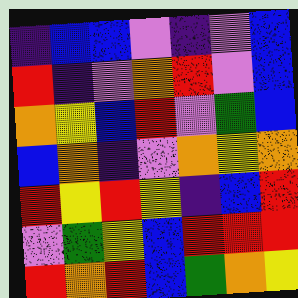[["indigo", "blue", "blue", "violet", "indigo", "violet", "blue"], ["red", "indigo", "violet", "orange", "red", "violet", "blue"], ["orange", "yellow", "blue", "red", "violet", "green", "blue"], ["blue", "orange", "indigo", "violet", "orange", "yellow", "orange"], ["red", "yellow", "red", "yellow", "indigo", "blue", "red"], ["violet", "green", "yellow", "blue", "red", "red", "red"], ["red", "orange", "red", "blue", "green", "orange", "yellow"]]